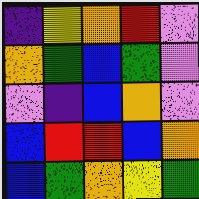[["indigo", "yellow", "orange", "red", "violet"], ["orange", "green", "blue", "green", "violet"], ["violet", "indigo", "blue", "orange", "violet"], ["blue", "red", "red", "blue", "orange"], ["blue", "green", "orange", "yellow", "green"]]